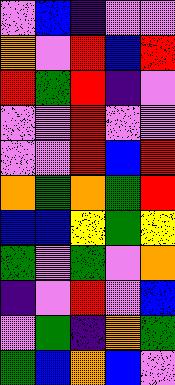[["violet", "blue", "indigo", "violet", "violet"], ["orange", "violet", "red", "blue", "red"], ["red", "green", "red", "indigo", "violet"], ["violet", "violet", "red", "violet", "violet"], ["violet", "violet", "red", "blue", "red"], ["orange", "green", "orange", "green", "red"], ["blue", "blue", "yellow", "green", "yellow"], ["green", "violet", "green", "violet", "orange"], ["indigo", "violet", "red", "violet", "blue"], ["violet", "green", "indigo", "orange", "green"], ["green", "blue", "orange", "blue", "violet"]]